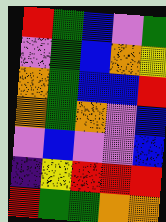[["red", "green", "blue", "violet", "green"], ["violet", "green", "blue", "orange", "yellow"], ["orange", "green", "blue", "blue", "red"], ["orange", "green", "orange", "violet", "blue"], ["violet", "blue", "violet", "violet", "blue"], ["indigo", "yellow", "red", "red", "red"], ["red", "green", "green", "orange", "orange"]]